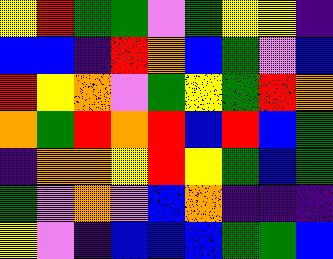[["yellow", "red", "green", "green", "violet", "green", "yellow", "yellow", "indigo"], ["blue", "blue", "indigo", "red", "orange", "blue", "green", "violet", "blue"], ["red", "yellow", "orange", "violet", "green", "yellow", "green", "red", "orange"], ["orange", "green", "red", "orange", "red", "blue", "red", "blue", "green"], ["indigo", "orange", "orange", "yellow", "red", "yellow", "green", "blue", "green"], ["green", "violet", "orange", "violet", "blue", "orange", "indigo", "indigo", "indigo"], ["yellow", "violet", "indigo", "blue", "blue", "blue", "green", "green", "blue"]]